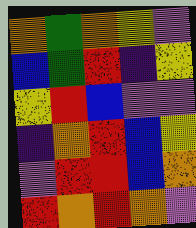[["orange", "green", "orange", "yellow", "violet"], ["blue", "green", "red", "indigo", "yellow"], ["yellow", "red", "blue", "violet", "violet"], ["indigo", "orange", "red", "blue", "yellow"], ["violet", "red", "red", "blue", "orange"], ["red", "orange", "red", "orange", "violet"]]